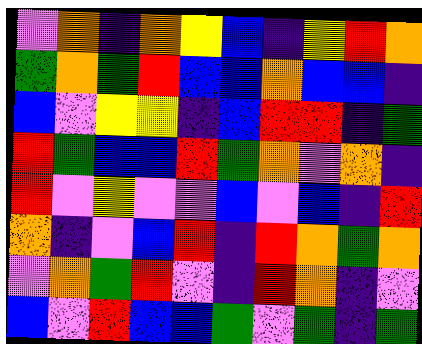[["violet", "orange", "indigo", "orange", "yellow", "blue", "indigo", "yellow", "red", "orange"], ["green", "orange", "green", "red", "blue", "blue", "orange", "blue", "blue", "indigo"], ["blue", "violet", "yellow", "yellow", "indigo", "blue", "red", "red", "indigo", "green"], ["red", "green", "blue", "blue", "red", "green", "orange", "violet", "orange", "indigo"], ["red", "violet", "yellow", "violet", "violet", "blue", "violet", "blue", "indigo", "red"], ["orange", "indigo", "violet", "blue", "red", "indigo", "red", "orange", "green", "orange"], ["violet", "orange", "green", "red", "violet", "indigo", "red", "orange", "indigo", "violet"], ["blue", "violet", "red", "blue", "blue", "green", "violet", "green", "indigo", "green"]]